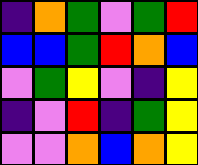[["indigo", "orange", "green", "violet", "green", "red"], ["blue", "blue", "green", "red", "orange", "blue"], ["violet", "green", "yellow", "violet", "indigo", "yellow"], ["indigo", "violet", "red", "indigo", "green", "yellow"], ["violet", "violet", "orange", "blue", "orange", "yellow"]]